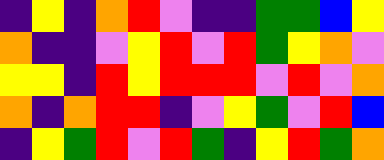[["indigo", "yellow", "indigo", "orange", "red", "violet", "indigo", "indigo", "green", "green", "blue", "yellow"], ["orange", "indigo", "indigo", "violet", "yellow", "red", "violet", "red", "green", "yellow", "orange", "violet"], ["yellow", "yellow", "indigo", "red", "yellow", "red", "red", "red", "violet", "red", "violet", "orange"], ["orange", "indigo", "orange", "red", "red", "indigo", "violet", "yellow", "green", "violet", "red", "blue"], ["indigo", "yellow", "green", "red", "violet", "red", "green", "indigo", "yellow", "red", "green", "orange"]]